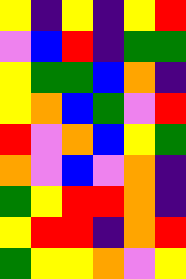[["yellow", "indigo", "yellow", "indigo", "yellow", "red"], ["violet", "blue", "red", "indigo", "green", "green"], ["yellow", "green", "green", "blue", "orange", "indigo"], ["yellow", "orange", "blue", "green", "violet", "red"], ["red", "violet", "orange", "blue", "yellow", "green"], ["orange", "violet", "blue", "violet", "orange", "indigo"], ["green", "yellow", "red", "red", "orange", "indigo"], ["yellow", "red", "red", "indigo", "orange", "red"], ["green", "yellow", "yellow", "orange", "violet", "yellow"]]